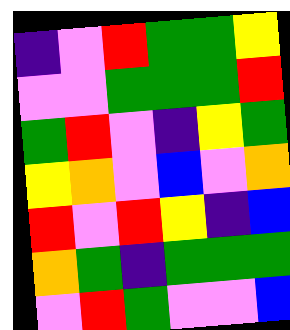[["indigo", "violet", "red", "green", "green", "yellow"], ["violet", "violet", "green", "green", "green", "red"], ["green", "red", "violet", "indigo", "yellow", "green"], ["yellow", "orange", "violet", "blue", "violet", "orange"], ["red", "violet", "red", "yellow", "indigo", "blue"], ["orange", "green", "indigo", "green", "green", "green"], ["violet", "red", "green", "violet", "violet", "blue"]]